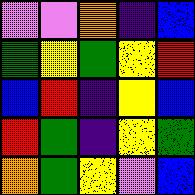[["violet", "violet", "orange", "indigo", "blue"], ["green", "yellow", "green", "yellow", "red"], ["blue", "red", "indigo", "yellow", "blue"], ["red", "green", "indigo", "yellow", "green"], ["orange", "green", "yellow", "violet", "blue"]]